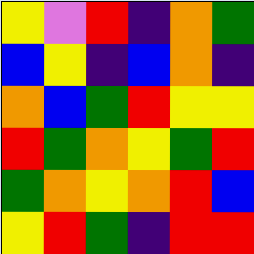[["yellow", "violet", "red", "indigo", "orange", "green"], ["blue", "yellow", "indigo", "blue", "orange", "indigo"], ["orange", "blue", "green", "red", "yellow", "yellow"], ["red", "green", "orange", "yellow", "green", "red"], ["green", "orange", "yellow", "orange", "red", "blue"], ["yellow", "red", "green", "indigo", "red", "red"]]